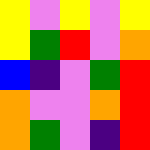[["yellow", "violet", "yellow", "violet", "yellow"], ["yellow", "green", "red", "violet", "orange"], ["blue", "indigo", "violet", "green", "red"], ["orange", "violet", "violet", "orange", "red"], ["orange", "green", "violet", "indigo", "red"]]